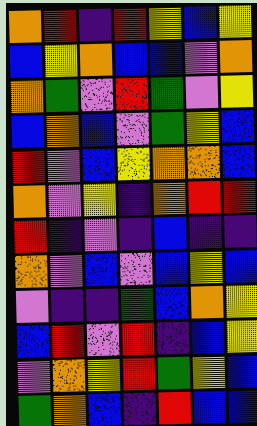[["orange", "red", "indigo", "red", "yellow", "blue", "yellow"], ["blue", "yellow", "orange", "blue", "blue", "violet", "orange"], ["orange", "green", "violet", "red", "green", "violet", "yellow"], ["blue", "orange", "blue", "violet", "green", "yellow", "blue"], ["red", "violet", "blue", "yellow", "orange", "orange", "blue"], ["orange", "violet", "yellow", "indigo", "orange", "red", "red"], ["red", "indigo", "violet", "indigo", "blue", "indigo", "indigo"], ["orange", "violet", "blue", "violet", "blue", "yellow", "blue"], ["violet", "indigo", "indigo", "green", "blue", "orange", "yellow"], ["blue", "red", "violet", "red", "indigo", "blue", "yellow"], ["violet", "orange", "yellow", "red", "green", "yellow", "blue"], ["green", "orange", "blue", "indigo", "red", "blue", "blue"]]